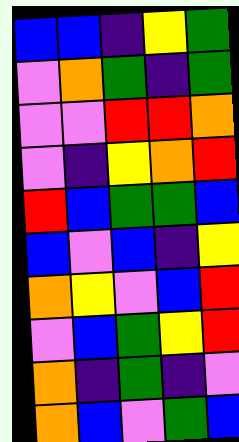[["blue", "blue", "indigo", "yellow", "green"], ["violet", "orange", "green", "indigo", "green"], ["violet", "violet", "red", "red", "orange"], ["violet", "indigo", "yellow", "orange", "red"], ["red", "blue", "green", "green", "blue"], ["blue", "violet", "blue", "indigo", "yellow"], ["orange", "yellow", "violet", "blue", "red"], ["violet", "blue", "green", "yellow", "red"], ["orange", "indigo", "green", "indigo", "violet"], ["orange", "blue", "violet", "green", "blue"]]